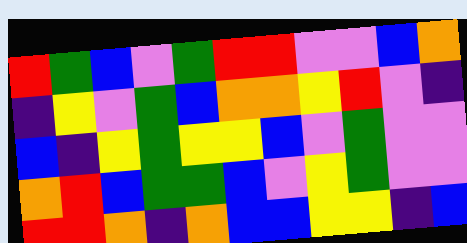[["red", "green", "blue", "violet", "green", "red", "red", "violet", "violet", "blue", "orange"], ["indigo", "yellow", "violet", "green", "blue", "orange", "orange", "yellow", "red", "violet", "indigo"], ["blue", "indigo", "yellow", "green", "yellow", "yellow", "blue", "violet", "green", "violet", "violet"], ["orange", "red", "blue", "green", "green", "blue", "violet", "yellow", "green", "violet", "violet"], ["red", "red", "orange", "indigo", "orange", "blue", "blue", "yellow", "yellow", "indigo", "blue"]]